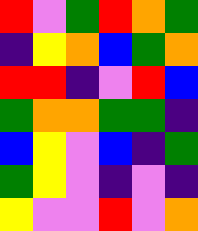[["red", "violet", "green", "red", "orange", "green"], ["indigo", "yellow", "orange", "blue", "green", "orange"], ["red", "red", "indigo", "violet", "red", "blue"], ["green", "orange", "orange", "green", "green", "indigo"], ["blue", "yellow", "violet", "blue", "indigo", "green"], ["green", "yellow", "violet", "indigo", "violet", "indigo"], ["yellow", "violet", "violet", "red", "violet", "orange"]]